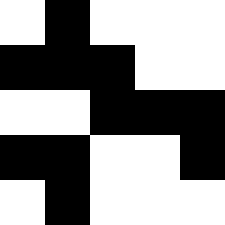[["white", "black", "white", "white", "white"], ["black", "black", "black", "white", "white"], ["white", "white", "black", "black", "black"], ["black", "black", "white", "white", "black"], ["white", "black", "white", "white", "white"]]